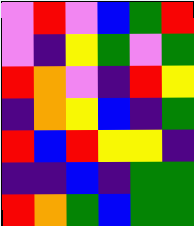[["violet", "red", "violet", "blue", "green", "red"], ["violet", "indigo", "yellow", "green", "violet", "green"], ["red", "orange", "violet", "indigo", "red", "yellow"], ["indigo", "orange", "yellow", "blue", "indigo", "green"], ["red", "blue", "red", "yellow", "yellow", "indigo"], ["indigo", "indigo", "blue", "indigo", "green", "green"], ["red", "orange", "green", "blue", "green", "green"]]